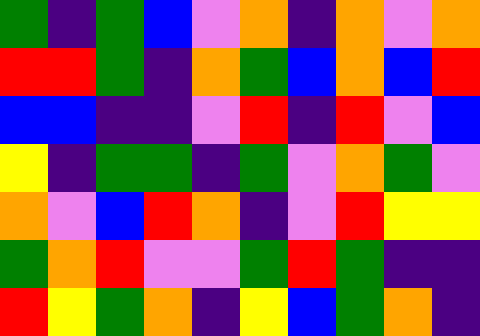[["green", "indigo", "green", "blue", "violet", "orange", "indigo", "orange", "violet", "orange"], ["red", "red", "green", "indigo", "orange", "green", "blue", "orange", "blue", "red"], ["blue", "blue", "indigo", "indigo", "violet", "red", "indigo", "red", "violet", "blue"], ["yellow", "indigo", "green", "green", "indigo", "green", "violet", "orange", "green", "violet"], ["orange", "violet", "blue", "red", "orange", "indigo", "violet", "red", "yellow", "yellow"], ["green", "orange", "red", "violet", "violet", "green", "red", "green", "indigo", "indigo"], ["red", "yellow", "green", "orange", "indigo", "yellow", "blue", "green", "orange", "indigo"]]